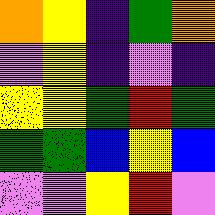[["orange", "yellow", "indigo", "green", "orange"], ["violet", "yellow", "indigo", "violet", "indigo"], ["yellow", "yellow", "green", "red", "green"], ["green", "green", "blue", "yellow", "blue"], ["violet", "violet", "yellow", "red", "violet"]]